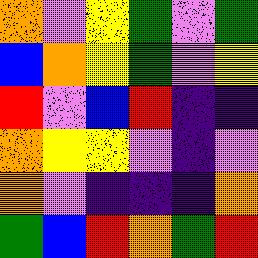[["orange", "violet", "yellow", "green", "violet", "green"], ["blue", "orange", "yellow", "green", "violet", "yellow"], ["red", "violet", "blue", "red", "indigo", "indigo"], ["orange", "yellow", "yellow", "violet", "indigo", "violet"], ["orange", "violet", "indigo", "indigo", "indigo", "orange"], ["green", "blue", "red", "orange", "green", "red"]]